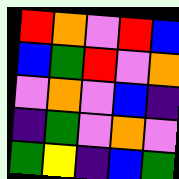[["red", "orange", "violet", "red", "blue"], ["blue", "green", "red", "violet", "orange"], ["violet", "orange", "violet", "blue", "indigo"], ["indigo", "green", "violet", "orange", "violet"], ["green", "yellow", "indigo", "blue", "green"]]